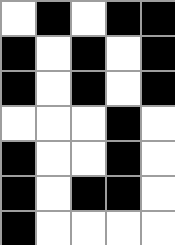[["white", "black", "white", "black", "black"], ["black", "white", "black", "white", "black"], ["black", "white", "black", "white", "black"], ["white", "white", "white", "black", "white"], ["black", "white", "white", "black", "white"], ["black", "white", "black", "black", "white"], ["black", "white", "white", "white", "white"]]